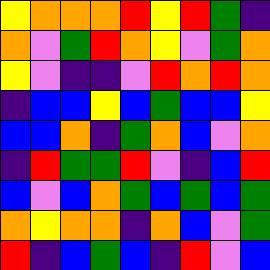[["yellow", "orange", "orange", "orange", "red", "yellow", "red", "green", "indigo"], ["orange", "violet", "green", "red", "orange", "yellow", "violet", "green", "orange"], ["yellow", "violet", "indigo", "indigo", "violet", "red", "orange", "red", "orange"], ["indigo", "blue", "blue", "yellow", "blue", "green", "blue", "blue", "yellow"], ["blue", "blue", "orange", "indigo", "green", "orange", "blue", "violet", "orange"], ["indigo", "red", "green", "green", "red", "violet", "indigo", "blue", "red"], ["blue", "violet", "blue", "orange", "green", "blue", "green", "blue", "green"], ["orange", "yellow", "orange", "orange", "indigo", "orange", "blue", "violet", "green"], ["red", "indigo", "blue", "green", "blue", "indigo", "red", "violet", "blue"]]